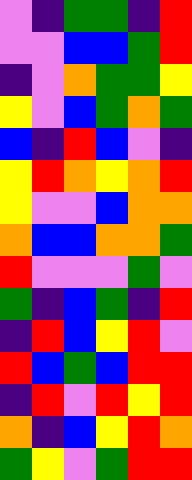[["violet", "indigo", "green", "green", "indigo", "red"], ["violet", "violet", "blue", "blue", "green", "red"], ["indigo", "violet", "orange", "green", "green", "yellow"], ["yellow", "violet", "blue", "green", "orange", "green"], ["blue", "indigo", "red", "blue", "violet", "indigo"], ["yellow", "red", "orange", "yellow", "orange", "red"], ["yellow", "violet", "violet", "blue", "orange", "orange"], ["orange", "blue", "blue", "orange", "orange", "green"], ["red", "violet", "violet", "violet", "green", "violet"], ["green", "indigo", "blue", "green", "indigo", "red"], ["indigo", "red", "blue", "yellow", "red", "violet"], ["red", "blue", "green", "blue", "red", "red"], ["indigo", "red", "violet", "red", "yellow", "red"], ["orange", "indigo", "blue", "yellow", "red", "orange"], ["green", "yellow", "violet", "green", "red", "red"]]